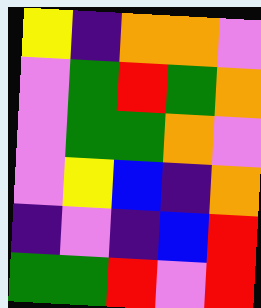[["yellow", "indigo", "orange", "orange", "violet"], ["violet", "green", "red", "green", "orange"], ["violet", "green", "green", "orange", "violet"], ["violet", "yellow", "blue", "indigo", "orange"], ["indigo", "violet", "indigo", "blue", "red"], ["green", "green", "red", "violet", "red"]]